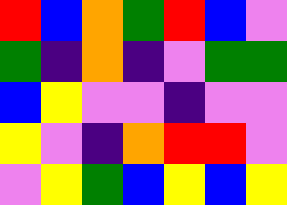[["red", "blue", "orange", "green", "red", "blue", "violet"], ["green", "indigo", "orange", "indigo", "violet", "green", "green"], ["blue", "yellow", "violet", "violet", "indigo", "violet", "violet"], ["yellow", "violet", "indigo", "orange", "red", "red", "violet"], ["violet", "yellow", "green", "blue", "yellow", "blue", "yellow"]]